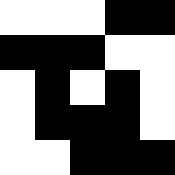[["white", "white", "white", "black", "black"], ["black", "black", "black", "white", "white"], ["white", "black", "white", "black", "white"], ["white", "black", "black", "black", "white"], ["white", "white", "black", "black", "black"]]